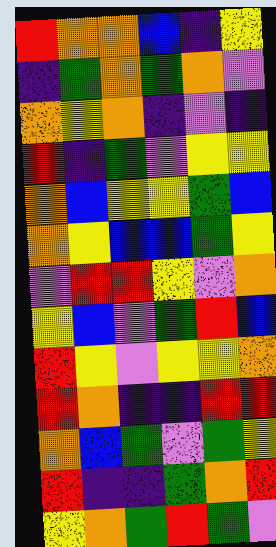[["red", "orange", "orange", "blue", "indigo", "yellow"], ["indigo", "green", "orange", "green", "orange", "violet"], ["orange", "yellow", "orange", "indigo", "violet", "indigo"], ["red", "indigo", "green", "violet", "yellow", "yellow"], ["orange", "blue", "yellow", "yellow", "green", "blue"], ["orange", "yellow", "blue", "blue", "green", "yellow"], ["violet", "red", "red", "yellow", "violet", "orange"], ["yellow", "blue", "violet", "green", "red", "blue"], ["red", "yellow", "violet", "yellow", "yellow", "orange"], ["red", "orange", "indigo", "indigo", "red", "red"], ["orange", "blue", "green", "violet", "green", "yellow"], ["red", "indigo", "indigo", "green", "orange", "red"], ["yellow", "orange", "green", "red", "green", "violet"]]